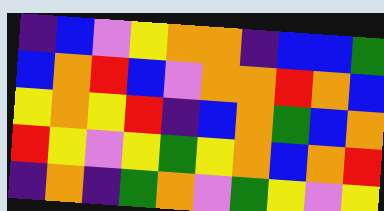[["indigo", "blue", "violet", "yellow", "orange", "orange", "indigo", "blue", "blue", "green"], ["blue", "orange", "red", "blue", "violet", "orange", "orange", "red", "orange", "blue"], ["yellow", "orange", "yellow", "red", "indigo", "blue", "orange", "green", "blue", "orange"], ["red", "yellow", "violet", "yellow", "green", "yellow", "orange", "blue", "orange", "red"], ["indigo", "orange", "indigo", "green", "orange", "violet", "green", "yellow", "violet", "yellow"]]